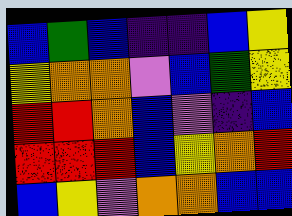[["blue", "green", "blue", "indigo", "indigo", "blue", "yellow"], ["yellow", "orange", "orange", "violet", "blue", "green", "yellow"], ["red", "red", "orange", "blue", "violet", "indigo", "blue"], ["red", "red", "red", "blue", "yellow", "orange", "red"], ["blue", "yellow", "violet", "orange", "orange", "blue", "blue"]]